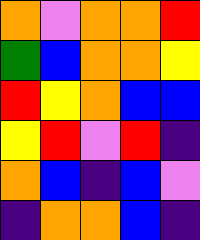[["orange", "violet", "orange", "orange", "red"], ["green", "blue", "orange", "orange", "yellow"], ["red", "yellow", "orange", "blue", "blue"], ["yellow", "red", "violet", "red", "indigo"], ["orange", "blue", "indigo", "blue", "violet"], ["indigo", "orange", "orange", "blue", "indigo"]]